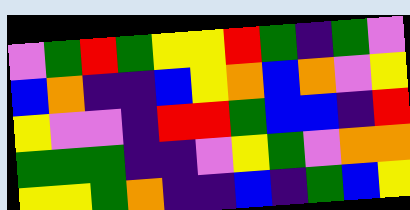[["violet", "green", "red", "green", "yellow", "yellow", "red", "green", "indigo", "green", "violet"], ["blue", "orange", "indigo", "indigo", "blue", "yellow", "orange", "blue", "orange", "violet", "yellow"], ["yellow", "violet", "violet", "indigo", "red", "red", "green", "blue", "blue", "indigo", "red"], ["green", "green", "green", "indigo", "indigo", "violet", "yellow", "green", "violet", "orange", "orange"], ["yellow", "yellow", "green", "orange", "indigo", "indigo", "blue", "indigo", "green", "blue", "yellow"]]